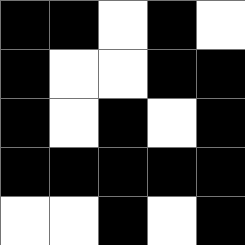[["black", "black", "white", "black", "white"], ["black", "white", "white", "black", "black"], ["black", "white", "black", "white", "black"], ["black", "black", "black", "black", "black"], ["white", "white", "black", "white", "black"]]